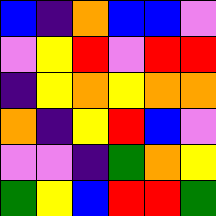[["blue", "indigo", "orange", "blue", "blue", "violet"], ["violet", "yellow", "red", "violet", "red", "red"], ["indigo", "yellow", "orange", "yellow", "orange", "orange"], ["orange", "indigo", "yellow", "red", "blue", "violet"], ["violet", "violet", "indigo", "green", "orange", "yellow"], ["green", "yellow", "blue", "red", "red", "green"]]